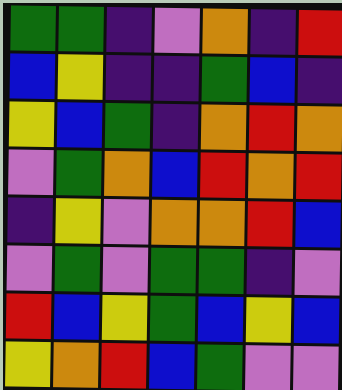[["green", "green", "indigo", "violet", "orange", "indigo", "red"], ["blue", "yellow", "indigo", "indigo", "green", "blue", "indigo"], ["yellow", "blue", "green", "indigo", "orange", "red", "orange"], ["violet", "green", "orange", "blue", "red", "orange", "red"], ["indigo", "yellow", "violet", "orange", "orange", "red", "blue"], ["violet", "green", "violet", "green", "green", "indigo", "violet"], ["red", "blue", "yellow", "green", "blue", "yellow", "blue"], ["yellow", "orange", "red", "blue", "green", "violet", "violet"]]